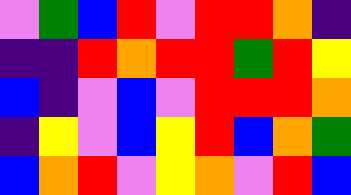[["violet", "green", "blue", "red", "violet", "red", "red", "orange", "indigo"], ["indigo", "indigo", "red", "orange", "red", "red", "green", "red", "yellow"], ["blue", "indigo", "violet", "blue", "violet", "red", "red", "red", "orange"], ["indigo", "yellow", "violet", "blue", "yellow", "red", "blue", "orange", "green"], ["blue", "orange", "red", "violet", "yellow", "orange", "violet", "red", "blue"]]